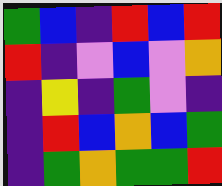[["green", "blue", "indigo", "red", "blue", "red"], ["red", "indigo", "violet", "blue", "violet", "orange"], ["indigo", "yellow", "indigo", "green", "violet", "indigo"], ["indigo", "red", "blue", "orange", "blue", "green"], ["indigo", "green", "orange", "green", "green", "red"]]